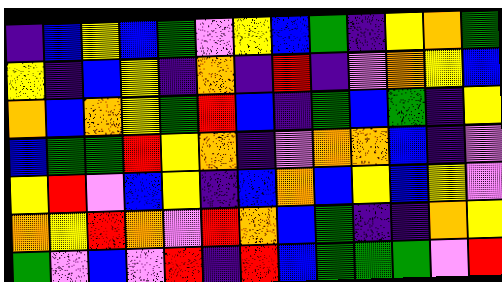[["indigo", "blue", "yellow", "blue", "green", "violet", "yellow", "blue", "green", "indigo", "yellow", "orange", "green"], ["yellow", "indigo", "blue", "yellow", "indigo", "orange", "indigo", "red", "indigo", "violet", "orange", "yellow", "blue"], ["orange", "blue", "orange", "yellow", "green", "red", "blue", "indigo", "green", "blue", "green", "indigo", "yellow"], ["blue", "green", "green", "red", "yellow", "orange", "indigo", "violet", "orange", "orange", "blue", "indigo", "violet"], ["yellow", "red", "violet", "blue", "yellow", "indigo", "blue", "orange", "blue", "yellow", "blue", "yellow", "violet"], ["orange", "yellow", "red", "orange", "violet", "red", "orange", "blue", "green", "indigo", "indigo", "orange", "yellow"], ["green", "violet", "blue", "violet", "red", "indigo", "red", "blue", "green", "green", "green", "violet", "red"]]